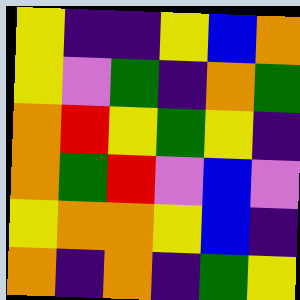[["yellow", "indigo", "indigo", "yellow", "blue", "orange"], ["yellow", "violet", "green", "indigo", "orange", "green"], ["orange", "red", "yellow", "green", "yellow", "indigo"], ["orange", "green", "red", "violet", "blue", "violet"], ["yellow", "orange", "orange", "yellow", "blue", "indigo"], ["orange", "indigo", "orange", "indigo", "green", "yellow"]]